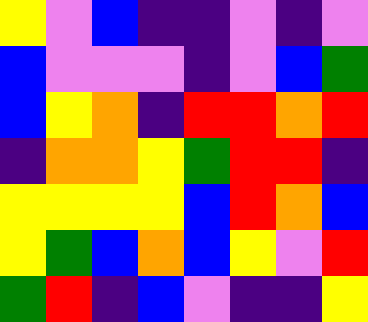[["yellow", "violet", "blue", "indigo", "indigo", "violet", "indigo", "violet"], ["blue", "violet", "violet", "violet", "indigo", "violet", "blue", "green"], ["blue", "yellow", "orange", "indigo", "red", "red", "orange", "red"], ["indigo", "orange", "orange", "yellow", "green", "red", "red", "indigo"], ["yellow", "yellow", "yellow", "yellow", "blue", "red", "orange", "blue"], ["yellow", "green", "blue", "orange", "blue", "yellow", "violet", "red"], ["green", "red", "indigo", "blue", "violet", "indigo", "indigo", "yellow"]]